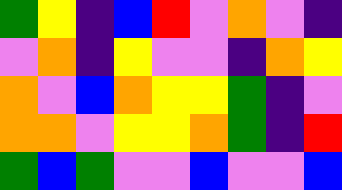[["green", "yellow", "indigo", "blue", "red", "violet", "orange", "violet", "indigo"], ["violet", "orange", "indigo", "yellow", "violet", "violet", "indigo", "orange", "yellow"], ["orange", "violet", "blue", "orange", "yellow", "yellow", "green", "indigo", "violet"], ["orange", "orange", "violet", "yellow", "yellow", "orange", "green", "indigo", "red"], ["green", "blue", "green", "violet", "violet", "blue", "violet", "violet", "blue"]]